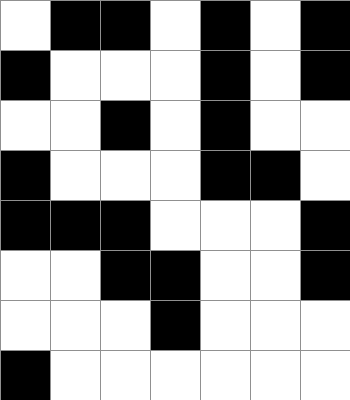[["white", "black", "black", "white", "black", "white", "black"], ["black", "white", "white", "white", "black", "white", "black"], ["white", "white", "black", "white", "black", "white", "white"], ["black", "white", "white", "white", "black", "black", "white"], ["black", "black", "black", "white", "white", "white", "black"], ["white", "white", "black", "black", "white", "white", "black"], ["white", "white", "white", "black", "white", "white", "white"], ["black", "white", "white", "white", "white", "white", "white"]]